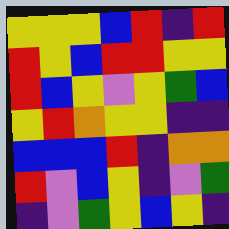[["yellow", "yellow", "yellow", "blue", "red", "indigo", "red"], ["red", "yellow", "blue", "red", "red", "yellow", "yellow"], ["red", "blue", "yellow", "violet", "yellow", "green", "blue"], ["yellow", "red", "orange", "yellow", "yellow", "indigo", "indigo"], ["blue", "blue", "blue", "red", "indigo", "orange", "orange"], ["red", "violet", "blue", "yellow", "indigo", "violet", "green"], ["indigo", "violet", "green", "yellow", "blue", "yellow", "indigo"]]